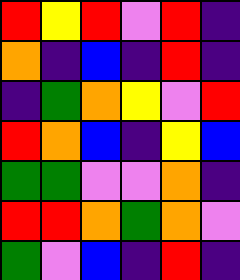[["red", "yellow", "red", "violet", "red", "indigo"], ["orange", "indigo", "blue", "indigo", "red", "indigo"], ["indigo", "green", "orange", "yellow", "violet", "red"], ["red", "orange", "blue", "indigo", "yellow", "blue"], ["green", "green", "violet", "violet", "orange", "indigo"], ["red", "red", "orange", "green", "orange", "violet"], ["green", "violet", "blue", "indigo", "red", "indigo"]]